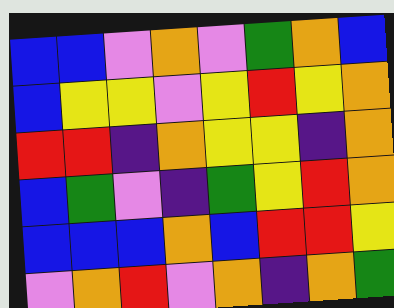[["blue", "blue", "violet", "orange", "violet", "green", "orange", "blue"], ["blue", "yellow", "yellow", "violet", "yellow", "red", "yellow", "orange"], ["red", "red", "indigo", "orange", "yellow", "yellow", "indigo", "orange"], ["blue", "green", "violet", "indigo", "green", "yellow", "red", "orange"], ["blue", "blue", "blue", "orange", "blue", "red", "red", "yellow"], ["violet", "orange", "red", "violet", "orange", "indigo", "orange", "green"]]